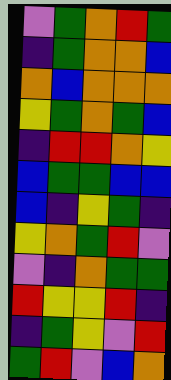[["violet", "green", "orange", "red", "green"], ["indigo", "green", "orange", "orange", "blue"], ["orange", "blue", "orange", "orange", "orange"], ["yellow", "green", "orange", "green", "blue"], ["indigo", "red", "red", "orange", "yellow"], ["blue", "green", "green", "blue", "blue"], ["blue", "indigo", "yellow", "green", "indigo"], ["yellow", "orange", "green", "red", "violet"], ["violet", "indigo", "orange", "green", "green"], ["red", "yellow", "yellow", "red", "indigo"], ["indigo", "green", "yellow", "violet", "red"], ["green", "red", "violet", "blue", "orange"]]